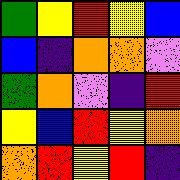[["green", "yellow", "red", "yellow", "blue"], ["blue", "indigo", "orange", "orange", "violet"], ["green", "orange", "violet", "indigo", "red"], ["yellow", "blue", "red", "yellow", "orange"], ["orange", "red", "yellow", "red", "indigo"]]